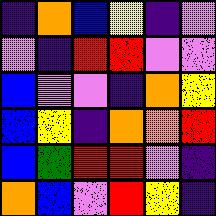[["indigo", "orange", "blue", "yellow", "indigo", "violet"], ["violet", "indigo", "red", "red", "violet", "violet"], ["blue", "violet", "violet", "indigo", "orange", "yellow"], ["blue", "yellow", "indigo", "orange", "orange", "red"], ["blue", "green", "red", "red", "violet", "indigo"], ["orange", "blue", "violet", "red", "yellow", "indigo"]]